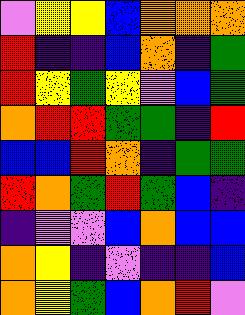[["violet", "yellow", "yellow", "blue", "orange", "orange", "orange"], ["red", "indigo", "indigo", "blue", "orange", "indigo", "green"], ["red", "yellow", "green", "yellow", "violet", "blue", "green"], ["orange", "red", "red", "green", "green", "indigo", "red"], ["blue", "blue", "red", "orange", "indigo", "green", "green"], ["red", "orange", "green", "red", "green", "blue", "indigo"], ["indigo", "violet", "violet", "blue", "orange", "blue", "blue"], ["orange", "yellow", "indigo", "violet", "indigo", "indigo", "blue"], ["orange", "yellow", "green", "blue", "orange", "red", "violet"]]